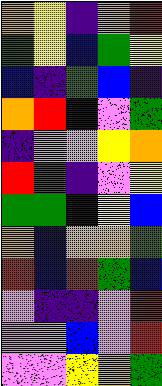[["orange", "yellow", "indigo", "orange", "red"], ["green", "yellow", "blue", "green", "yellow"], ["blue", "indigo", "green", "blue", "indigo"], ["orange", "red", "blue", "violet", "green"], ["indigo", "violet", "violet", "yellow", "orange"], ["red", "green", "indigo", "violet", "yellow"], ["green", "green", "blue", "yellow", "blue"], ["orange", "blue", "orange", "orange", "green"], ["red", "blue", "red", "green", "blue"], ["violet", "indigo", "indigo", "violet", "red"], ["violet", "violet", "blue", "violet", "red"], ["violet", "violet", "yellow", "orange", "green"]]